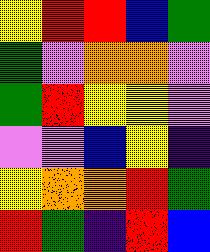[["yellow", "red", "red", "blue", "green"], ["green", "violet", "orange", "orange", "violet"], ["green", "red", "yellow", "yellow", "violet"], ["violet", "violet", "blue", "yellow", "indigo"], ["yellow", "orange", "orange", "red", "green"], ["red", "green", "indigo", "red", "blue"]]